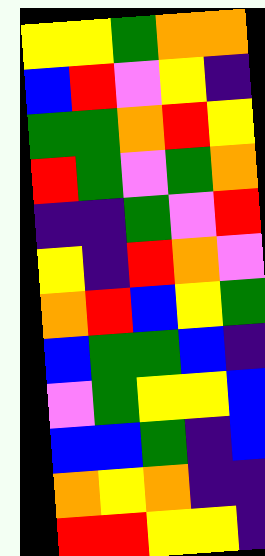[["yellow", "yellow", "green", "orange", "orange"], ["blue", "red", "violet", "yellow", "indigo"], ["green", "green", "orange", "red", "yellow"], ["red", "green", "violet", "green", "orange"], ["indigo", "indigo", "green", "violet", "red"], ["yellow", "indigo", "red", "orange", "violet"], ["orange", "red", "blue", "yellow", "green"], ["blue", "green", "green", "blue", "indigo"], ["violet", "green", "yellow", "yellow", "blue"], ["blue", "blue", "green", "indigo", "blue"], ["orange", "yellow", "orange", "indigo", "indigo"], ["red", "red", "yellow", "yellow", "indigo"]]